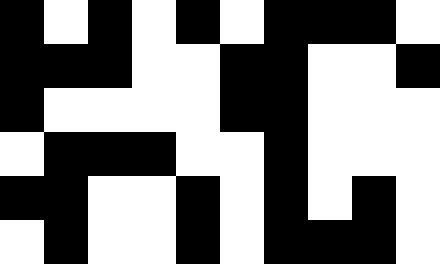[["black", "white", "black", "white", "black", "white", "black", "black", "black", "white"], ["black", "black", "black", "white", "white", "black", "black", "white", "white", "black"], ["black", "white", "white", "white", "white", "black", "black", "white", "white", "white"], ["white", "black", "black", "black", "white", "white", "black", "white", "white", "white"], ["black", "black", "white", "white", "black", "white", "black", "white", "black", "white"], ["white", "black", "white", "white", "black", "white", "black", "black", "black", "white"]]